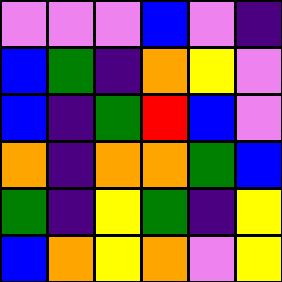[["violet", "violet", "violet", "blue", "violet", "indigo"], ["blue", "green", "indigo", "orange", "yellow", "violet"], ["blue", "indigo", "green", "red", "blue", "violet"], ["orange", "indigo", "orange", "orange", "green", "blue"], ["green", "indigo", "yellow", "green", "indigo", "yellow"], ["blue", "orange", "yellow", "orange", "violet", "yellow"]]